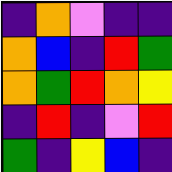[["indigo", "orange", "violet", "indigo", "indigo"], ["orange", "blue", "indigo", "red", "green"], ["orange", "green", "red", "orange", "yellow"], ["indigo", "red", "indigo", "violet", "red"], ["green", "indigo", "yellow", "blue", "indigo"]]